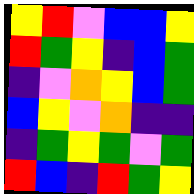[["yellow", "red", "violet", "blue", "blue", "yellow"], ["red", "green", "yellow", "indigo", "blue", "green"], ["indigo", "violet", "orange", "yellow", "blue", "green"], ["blue", "yellow", "violet", "orange", "indigo", "indigo"], ["indigo", "green", "yellow", "green", "violet", "green"], ["red", "blue", "indigo", "red", "green", "yellow"]]